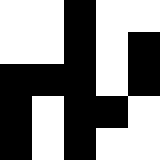[["white", "white", "black", "white", "white"], ["white", "white", "black", "white", "black"], ["black", "black", "black", "white", "black"], ["black", "white", "black", "black", "white"], ["black", "white", "black", "white", "white"]]